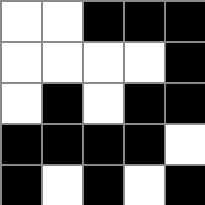[["white", "white", "black", "black", "black"], ["white", "white", "white", "white", "black"], ["white", "black", "white", "black", "black"], ["black", "black", "black", "black", "white"], ["black", "white", "black", "white", "black"]]